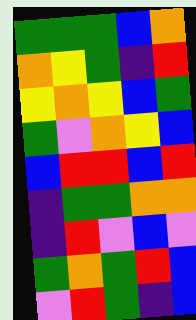[["green", "green", "green", "blue", "orange"], ["orange", "yellow", "green", "indigo", "red"], ["yellow", "orange", "yellow", "blue", "green"], ["green", "violet", "orange", "yellow", "blue"], ["blue", "red", "red", "blue", "red"], ["indigo", "green", "green", "orange", "orange"], ["indigo", "red", "violet", "blue", "violet"], ["green", "orange", "green", "red", "blue"], ["violet", "red", "green", "indigo", "blue"]]